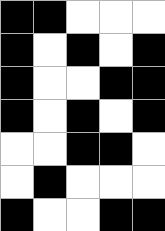[["black", "black", "white", "white", "white"], ["black", "white", "black", "white", "black"], ["black", "white", "white", "black", "black"], ["black", "white", "black", "white", "black"], ["white", "white", "black", "black", "white"], ["white", "black", "white", "white", "white"], ["black", "white", "white", "black", "black"]]